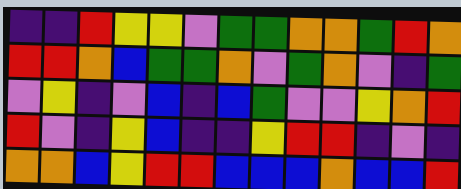[["indigo", "indigo", "red", "yellow", "yellow", "violet", "green", "green", "orange", "orange", "green", "red", "orange"], ["red", "red", "orange", "blue", "green", "green", "orange", "violet", "green", "orange", "violet", "indigo", "green"], ["violet", "yellow", "indigo", "violet", "blue", "indigo", "blue", "green", "violet", "violet", "yellow", "orange", "red"], ["red", "violet", "indigo", "yellow", "blue", "indigo", "indigo", "yellow", "red", "red", "indigo", "violet", "indigo"], ["orange", "orange", "blue", "yellow", "red", "red", "blue", "blue", "blue", "orange", "blue", "blue", "red"]]